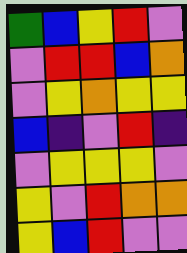[["green", "blue", "yellow", "red", "violet"], ["violet", "red", "red", "blue", "orange"], ["violet", "yellow", "orange", "yellow", "yellow"], ["blue", "indigo", "violet", "red", "indigo"], ["violet", "yellow", "yellow", "yellow", "violet"], ["yellow", "violet", "red", "orange", "orange"], ["yellow", "blue", "red", "violet", "violet"]]